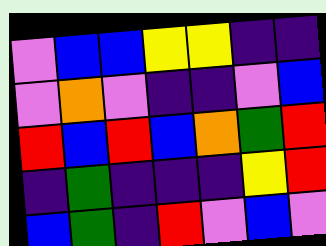[["violet", "blue", "blue", "yellow", "yellow", "indigo", "indigo"], ["violet", "orange", "violet", "indigo", "indigo", "violet", "blue"], ["red", "blue", "red", "blue", "orange", "green", "red"], ["indigo", "green", "indigo", "indigo", "indigo", "yellow", "red"], ["blue", "green", "indigo", "red", "violet", "blue", "violet"]]